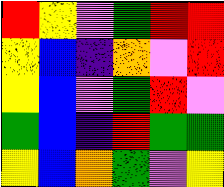[["red", "yellow", "violet", "green", "red", "red"], ["yellow", "blue", "indigo", "orange", "violet", "red"], ["yellow", "blue", "violet", "green", "red", "violet"], ["green", "blue", "indigo", "red", "green", "green"], ["yellow", "blue", "orange", "green", "violet", "yellow"]]